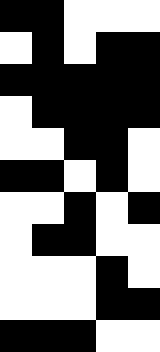[["black", "black", "white", "white", "white"], ["white", "black", "white", "black", "black"], ["black", "black", "black", "black", "black"], ["white", "black", "black", "black", "black"], ["white", "white", "black", "black", "white"], ["black", "black", "white", "black", "white"], ["white", "white", "black", "white", "black"], ["white", "black", "black", "white", "white"], ["white", "white", "white", "black", "white"], ["white", "white", "white", "black", "black"], ["black", "black", "black", "white", "white"]]